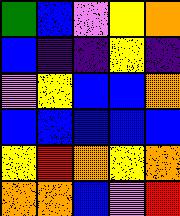[["green", "blue", "violet", "yellow", "orange"], ["blue", "indigo", "indigo", "yellow", "indigo"], ["violet", "yellow", "blue", "blue", "orange"], ["blue", "blue", "blue", "blue", "blue"], ["yellow", "red", "orange", "yellow", "orange"], ["orange", "orange", "blue", "violet", "red"]]